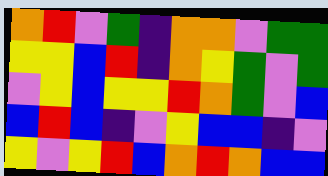[["orange", "red", "violet", "green", "indigo", "orange", "orange", "violet", "green", "green"], ["yellow", "yellow", "blue", "red", "indigo", "orange", "yellow", "green", "violet", "green"], ["violet", "yellow", "blue", "yellow", "yellow", "red", "orange", "green", "violet", "blue"], ["blue", "red", "blue", "indigo", "violet", "yellow", "blue", "blue", "indigo", "violet"], ["yellow", "violet", "yellow", "red", "blue", "orange", "red", "orange", "blue", "blue"]]